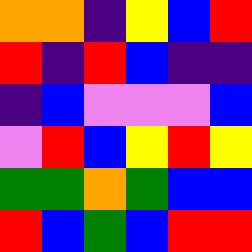[["orange", "orange", "indigo", "yellow", "blue", "red"], ["red", "indigo", "red", "blue", "indigo", "indigo"], ["indigo", "blue", "violet", "violet", "violet", "blue"], ["violet", "red", "blue", "yellow", "red", "yellow"], ["green", "green", "orange", "green", "blue", "blue"], ["red", "blue", "green", "blue", "red", "red"]]